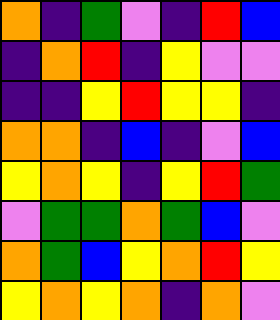[["orange", "indigo", "green", "violet", "indigo", "red", "blue"], ["indigo", "orange", "red", "indigo", "yellow", "violet", "violet"], ["indigo", "indigo", "yellow", "red", "yellow", "yellow", "indigo"], ["orange", "orange", "indigo", "blue", "indigo", "violet", "blue"], ["yellow", "orange", "yellow", "indigo", "yellow", "red", "green"], ["violet", "green", "green", "orange", "green", "blue", "violet"], ["orange", "green", "blue", "yellow", "orange", "red", "yellow"], ["yellow", "orange", "yellow", "orange", "indigo", "orange", "violet"]]